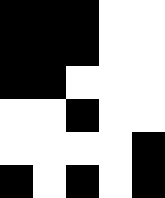[["black", "black", "black", "white", "white"], ["black", "black", "black", "white", "white"], ["black", "black", "white", "white", "white"], ["white", "white", "black", "white", "white"], ["white", "white", "white", "white", "black"], ["black", "white", "black", "white", "black"]]